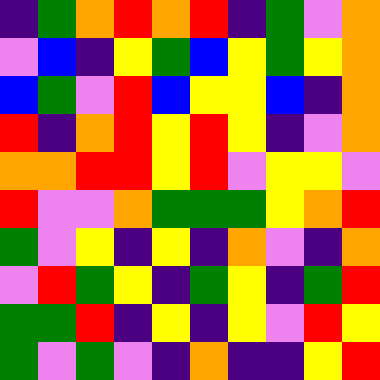[["indigo", "green", "orange", "red", "orange", "red", "indigo", "green", "violet", "orange"], ["violet", "blue", "indigo", "yellow", "green", "blue", "yellow", "green", "yellow", "orange"], ["blue", "green", "violet", "red", "blue", "yellow", "yellow", "blue", "indigo", "orange"], ["red", "indigo", "orange", "red", "yellow", "red", "yellow", "indigo", "violet", "orange"], ["orange", "orange", "red", "red", "yellow", "red", "violet", "yellow", "yellow", "violet"], ["red", "violet", "violet", "orange", "green", "green", "green", "yellow", "orange", "red"], ["green", "violet", "yellow", "indigo", "yellow", "indigo", "orange", "violet", "indigo", "orange"], ["violet", "red", "green", "yellow", "indigo", "green", "yellow", "indigo", "green", "red"], ["green", "green", "red", "indigo", "yellow", "indigo", "yellow", "violet", "red", "yellow"], ["green", "violet", "green", "violet", "indigo", "orange", "indigo", "indigo", "yellow", "red"]]